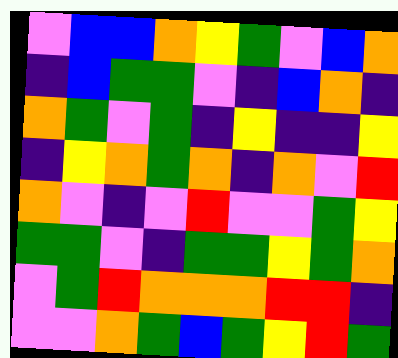[["violet", "blue", "blue", "orange", "yellow", "green", "violet", "blue", "orange"], ["indigo", "blue", "green", "green", "violet", "indigo", "blue", "orange", "indigo"], ["orange", "green", "violet", "green", "indigo", "yellow", "indigo", "indigo", "yellow"], ["indigo", "yellow", "orange", "green", "orange", "indigo", "orange", "violet", "red"], ["orange", "violet", "indigo", "violet", "red", "violet", "violet", "green", "yellow"], ["green", "green", "violet", "indigo", "green", "green", "yellow", "green", "orange"], ["violet", "green", "red", "orange", "orange", "orange", "red", "red", "indigo"], ["violet", "violet", "orange", "green", "blue", "green", "yellow", "red", "green"]]